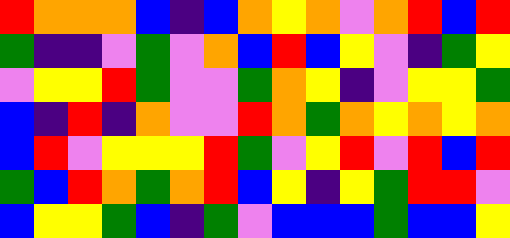[["red", "orange", "orange", "orange", "blue", "indigo", "blue", "orange", "yellow", "orange", "violet", "orange", "red", "blue", "red"], ["green", "indigo", "indigo", "violet", "green", "violet", "orange", "blue", "red", "blue", "yellow", "violet", "indigo", "green", "yellow"], ["violet", "yellow", "yellow", "red", "green", "violet", "violet", "green", "orange", "yellow", "indigo", "violet", "yellow", "yellow", "green"], ["blue", "indigo", "red", "indigo", "orange", "violet", "violet", "red", "orange", "green", "orange", "yellow", "orange", "yellow", "orange"], ["blue", "red", "violet", "yellow", "yellow", "yellow", "red", "green", "violet", "yellow", "red", "violet", "red", "blue", "red"], ["green", "blue", "red", "orange", "green", "orange", "red", "blue", "yellow", "indigo", "yellow", "green", "red", "red", "violet"], ["blue", "yellow", "yellow", "green", "blue", "indigo", "green", "violet", "blue", "blue", "blue", "green", "blue", "blue", "yellow"]]